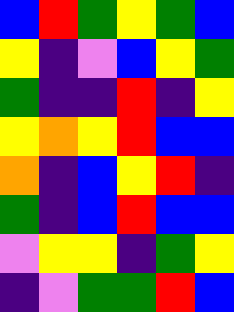[["blue", "red", "green", "yellow", "green", "blue"], ["yellow", "indigo", "violet", "blue", "yellow", "green"], ["green", "indigo", "indigo", "red", "indigo", "yellow"], ["yellow", "orange", "yellow", "red", "blue", "blue"], ["orange", "indigo", "blue", "yellow", "red", "indigo"], ["green", "indigo", "blue", "red", "blue", "blue"], ["violet", "yellow", "yellow", "indigo", "green", "yellow"], ["indigo", "violet", "green", "green", "red", "blue"]]